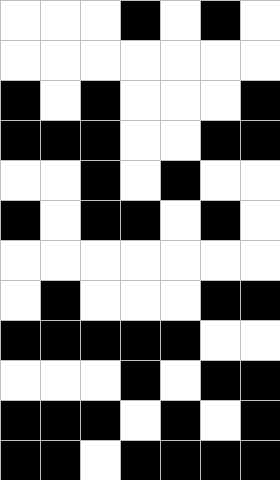[["white", "white", "white", "black", "white", "black", "white"], ["white", "white", "white", "white", "white", "white", "white"], ["black", "white", "black", "white", "white", "white", "black"], ["black", "black", "black", "white", "white", "black", "black"], ["white", "white", "black", "white", "black", "white", "white"], ["black", "white", "black", "black", "white", "black", "white"], ["white", "white", "white", "white", "white", "white", "white"], ["white", "black", "white", "white", "white", "black", "black"], ["black", "black", "black", "black", "black", "white", "white"], ["white", "white", "white", "black", "white", "black", "black"], ["black", "black", "black", "white", "black", "white", "black"], ["black", "black", "white", "black", "black", "black", "black"]]